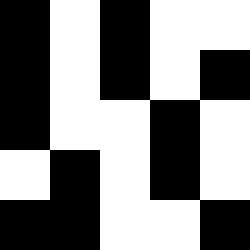[["black", "white", "black", "white", "white"], ["black", "white", "black", "white", "black"], ["black", "white", "white", "black", "white"], ["white", "black", "white", "black", "white"], ["black", "black", "white", "white", "black"]]